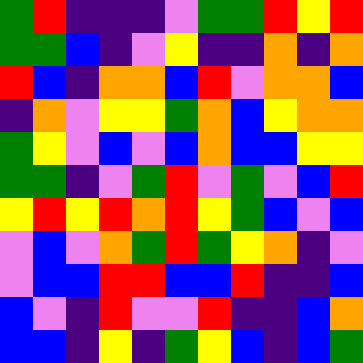[["green", "red", "indigo", "indigo", "indigo", "violet", "green", "green", "red", "yellow", "red"], ["green", "green", "blue", "indigo", "violet", "yellow", "indigo", "indigo", "orange", "indigo", "orange"], ["red", "blue", "indigo", "orange", "orange", "blue", "red", "violet", "orange", "orange", "blue"], ["indigo", "orange", "violet", "yellow", "yellow", "green", "orange", "blue", "yellow", "orange", "orange"], ["green", "yellow", "violet", "blue", "violet", "blue", "orange", "blue", "blue", "yellow", "yellow"], ["green", "green", "indigo", "violet", "green", "red", "violet", "green", "violet", "blue", "red"], ["yellow", "red", "yellow", "red", "orange", "red", "yellow", "green", "blue", "violet", "blue"], ["violet", "blue", "violet", "orange", "green", "red", "green", "yellow", "orange", "indigo", "violet"], ["violet", "blue", "blue", "red", "red", "blue", "blue", "red", "indigo", "indigo", "blue"], ["blue", "violet", "indigo", "red", "violet", "violet", "red", "indigo", "indigo", "blue", "orange"], ["blue", "blue", "indigo", "yellow", "indigo", "green", "yellow", "blue", "indigo", "blue", "green"]]